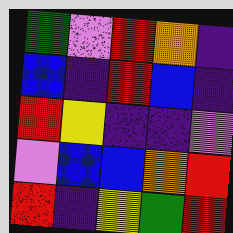[["green", "violet", "red", "orange", "indigo"], ["blue", "indigo", "red", "blue", "indigo"], ["red", "yellow", "indigo", "indigo", "violet"], ["violet", "blue", "blue", "orange", "red"], ["red", "indigo", "yellow", "green", "red"]]